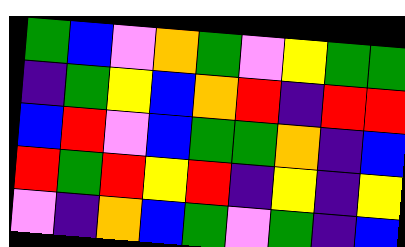[["green", "blue", "violet", "orange", "green", "violet", "yellow", "green", "green"], ["indigo", "green", "yellow", "blue", "orange", "red", "indigo", "red", "red"], ["blue", "red", "violet", "blue", "green", "green", "orange", "indigo", "blue"], ["red", "green", "red", "yellow", "red", "indigo", "yellow", "indigo", "yellow"], ["violet", "indigo", "orange", "blue", "green", "violet", "green", "indigo", "blue"]]